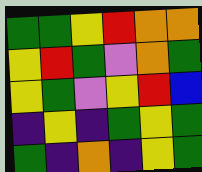[["green", "green", "yellow", "red", "orange", "orange"], ["yellow", "red", "green", "violet", "orange", "green"], ["yellow", "green", "violet", "yellow", "red", "blue"], ["indigo", "yellow", "indigo", "green", "yellow", "green"], ["green", "indigo", "orange", "indigo", "yellow", "green"]]